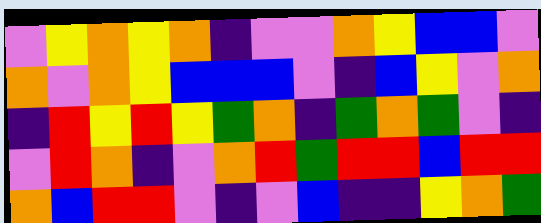[["violet", "yellow", "orange", "yellow", "orange", "indigo", "violet", "violet", "orange", "yellow", "blue", "blue", "violet"], ["orange", "violet", "orange", "yellow", "blue", "blue", "blue", "violet", "indigo", "blue", "yellow", "violet", "orange"], ["indigo", "red", "yellow", "red", "yellow", "green", "orange", "indigo", "green", "orange", "green", "violet", "indigo"], ["violet", "red", "orange", "indigo", "violet", "orange", "red", "green", "red", "red", "blue", "red", "red"], ["orange", "blue", "red", "red", "violet", "indigo", "violet", "blue", "indigo", "indigo", "yellow", "orange", "green"]]